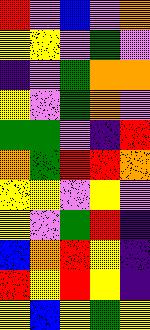[["red", "violet", "blue", "violet", "orange"], ["yellow", "yellow", "violet", "green", "violet"], ["indigo", "violet", "green", "orange", "orange"], ["yellow", "violet", "green", "orange", "violet"], ["green", "green", "violet", "indigo", "red"], ["orange", "green", "red", "red", "orange"], ["yellow", "yellow", "violet", "yellow", "violet"], ["yellow", "violet", "green", "red", "indigo"], ["blue", "orange", "red", "yellow", "indigo"], ["red", "yellow", "red", "yellow", "indigo"], ["yellow", "blue", "yellow", "green", "yellow"]]